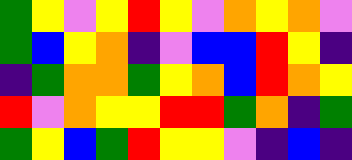[["green", "yellow", "violet", "yellow", "red", "yellow", "violet", "orange", "yellow", "orange", "violet"], ["green", "blue", "yellow", "orange", "indigo", "violet", "blue", "blue", "red", "yellow", "indigo"], ["indigo", "green", "orange", "orange", "green", "yellow", "orange", "blue", "red", "orange", "yellow"], ["red", "violet", "orange", "yellow", "yellow", "red", "red", "green", "orange", "indigo", "green"], ["green", "yellow", "blue", "green", "red", "yellow", "yellow", "violet", "indigo", "blue", "indigo"]]